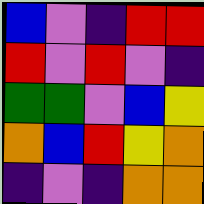[["blue", "violet", "indigo", "red", "red"], ["red", "violet", "red", "violet", "indigo"], ["green", "green", "violet", "blue", "yellow"], ["orange", "blue", "red", "yellow", "orange"], ["indigo", "violet", "indigo", "orange", "orange"]]